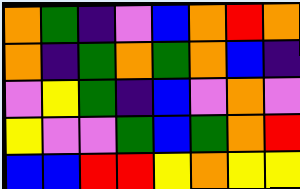[["orange", "green", "indigo", "violet", "blue", "orange", "red", "orange"], ["orange", "indigo", "green", "orange", "green", "orange", "blue", "indigo"], ["violet", "yellow", "green", "indigo", "blue", "violet", "orange", "violet"], ["yellow", "violet", "violet", "green", "blue", "green", "orange", "red"], ["blue", "blue", "red", "red", "yellow", "orange", "yellow", "yellow"]]